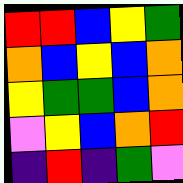[["red", "red", "blue", "yellow", "green"], ["orange", "blue", "yellow", "blue", "orange"], ["yellow", "green", "green", "blue", "orange"], ["violet", "yellow", "blue", "orange", "red"], ["indigo", "red", "indigo", "green", "violet"]]